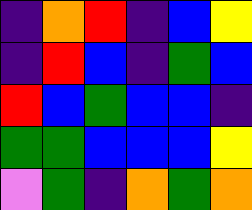[["indigo", "orange", "red", "indigo", "blue", "yellow"], ["indigo", "red", "blue", "indigo", "green", "blue"], ["red", "blue", "green", "blue", "blue", "indigo"], ["green", "green", "blue", "blue", "blue", "yellow"], ["violet", "green", "indigo", "orange", "green", "orange"]]